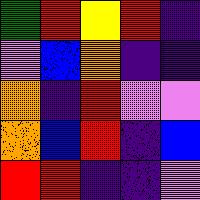[["green", "red", "yellow", "red", "indigo"], ["violet", "blue", "orange", "indigo", "indigo"], ["orange", "indigo", "red", "violet", "violet"], ["orange", "blue", "red", "indigo", "blue"], ["red", "red", "indigo", "indigo", "violet"]]